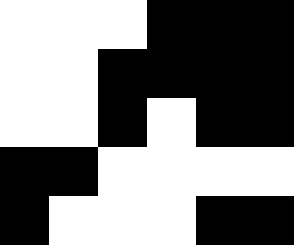[["white", "white", "white", "black", "black", "black"], ["white", "white", "black", "black", "black", "black"], ["white", "white", "black", "white", "black", "black"], ["black", "black", "white", "white", "white", "white"], ["black", "white", "white", "white", "black", "black"]]